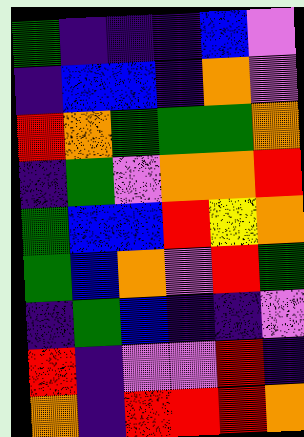[["green", "indigo", "indigo", "indigo", "blue", "violet"], ["indigo", "blue", "blue", "indigo", "orange", "violet"], ["red", "orange", "green", "green", "green", "orange"], ["indigo", "green", "violet", "orange", "orange", "red"], ["green", "blue", "blue", "red", "yellow", "orange"], ["green", "blue", "orange", "violet", "red", "green"], ["indigo", "green", "blue", "indigo", "indigo", "violet"], ["red", "indigo", "violet", "violet", "red", "indigo"], ["orange", "indigo", "red", "red", "red", "orange"]]